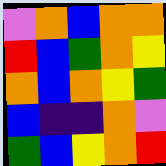[["violet", "orange", "blue", "orange", "orange"], ["red", "blue", "green", "orange", "yellow"], ["orange", "blue", "orange", "yellow", "green"], ["blue", "indigo", "indigo", "orange", "violet"], ["green", "blue", "yellow", "orange", "red"]]